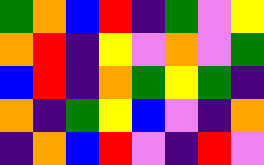[["green", "orange", "blue", "red", "indigo", "green", "violet", "yellow"], ["orange", "red", "indigo", "yellow", "violet", "orange", "violet", "green"], ["blue", "red", "indigo", "orange", "green", "yellow", "green", "indigo"], ["orange", "indigo", "green", "yellow", "blue", "violet", "indigo", "orange"], ["indigo", "orange", "blue", "red", "violet", "indigo", "red", "violet"]]